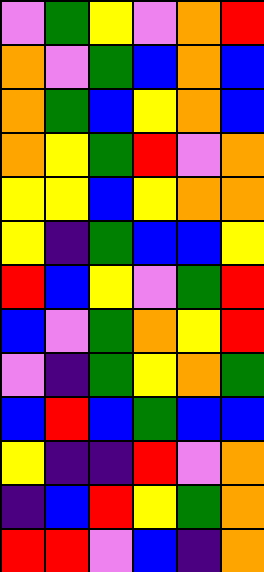[["violet", "green", "yellow", "violet", "orange", "red"], ["orange", "violet", "green", "blue", "orange", "blue"], ["orange", "green", "blue", "yellow", "orange", "blue"], ["orange", "yellow", "green", "red", "violet", "orange"], ["yellow", "yellow", "blue", "yellow", "orange", "orange"], ["yellow", "indigo", "green", "blue", "blue", "yellow"], ["red", "blue", "yellow", "violet", "green", "red"], ["blue", "violet", "green", "orange", "yellow", "red"], ["violet", "indigo", "green", "yellow", "orange", "green"], ["blue", "red", "blue", "green", "blue", "blue"], ["yellow", "indigo", "indigo", "red", "violet", "orange"], ["indigo", "blue", "red", "yellow", "green", "orange"], ["red", "red", "violet", "blue", "indigo", "orange"]]